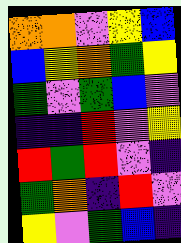[["orange", "orange", "violet", "yellow", "blue"], ["blue", "yellow", "orange", "green", "yellow"], ["green", "violet", "green", "blue", "violet"], ["indigo", "indigo", "red", "violet", "yellow"], ["red", "green", "red", "violet", "indigo"], ["green", "orange", "indigo", "red", "violet"], ["yellow", "violet", "green", "blue", "indigo"]]